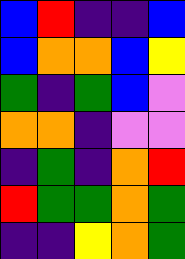[["blue", "red", "indigo", "indigo", "blue"], ["blue", "orange", "orange", "blue", "yellow"], ["green", "indigo", "green", "blue", "violet"], ["orange", "orange", "indigo", "violet", "violet"], ["indigo", "green", "indigo", "orange", "red"], ["red", "green", "green", "orange", "green"], ["indigo", "indigo", "yellow", "orange", "green"]]